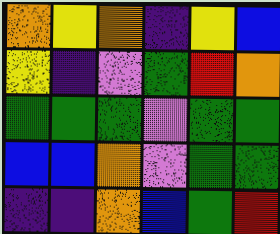[["orange", "yellow", "orange", "indigo", "yellow", "blue"], ["yellow", "indigo", "violet", "green", "red", "orange"], ["green", "green", "green", "violet", "green", "green"], ["blue", "blue", "orange", "violet", "green", "green"], ["indigo", "indigo", "orange", "blue", "green", "red"]]